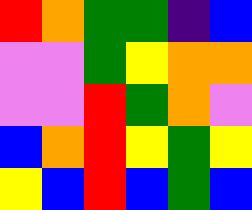[["red", "orange", "green", "green", "indigo", "blue"], ["violet", "violet", "green", "yellow", "orange", "orange"], ["violet", "violet", "red", "green", "orange", "violet"], ["blue", "orange", "red", "yellow", "green", "yellow"], ["yellow", "blue", "red", "blue", "green", "blue"]]